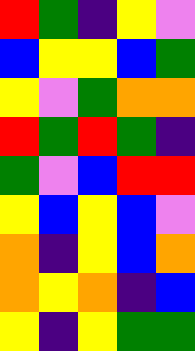[["red", "green", "indigo", "yellow", "violet"], ["blue", "yellow", "yellow", "blue", "green"], ["yellow", "violet", "green", "orange", "orange"], ["red", "green", "red", "green", "indigo"], ["green", "violet", "blue", "red", "red"], ["yellow", "blue", "yellow", "blue", "violet"], ["orange", "indigo", "yellow", "blue", "orange"], ["orange", "yellow", "orange", "indigo", "blue"], ["yellow", "indigo", "yellow", "green", "green"]]